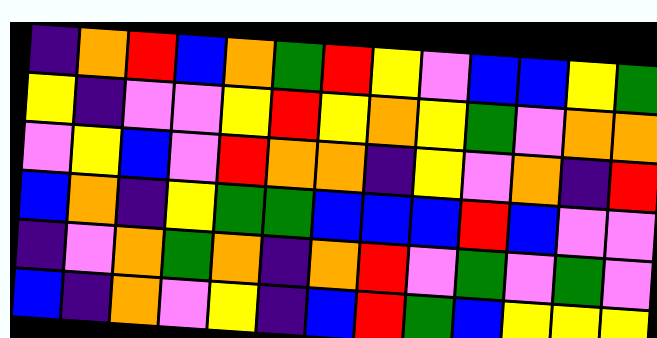[["indigo", "orange", "red", "blue", "orange", "green", "red", "yellow", "violet", "blue", "blue", "yellow", "green"], ["yellow", "indigo", "violet", "violet", "yellow", "red", "yellow", "orange", "yellow", "green", "violet", "orange", "orange"], ["violet", "yellow", "blue", "violet", "red", "orange", "orange", "indigo", "yellow", "violet", "orange", "indigo", "red"], ["blue", "orange", "indigo", "yellow", "green", "green", "blue", "blue", "blue", "red", "blue", "violet", "violet"], ["indigo", "violet", "orange", "green", "orange", "indigo", "orange", "red", "violet", "green", "violet", "green", "violet"], ["blue", "indigo", "orange", "violet", "yellow", "indigo", "blue", "red", "green", "blue", "yellow", "yellow", "yellow"]]